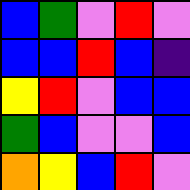[["blue", "green", "violet", "red", "violet"], ["blue", "blue", "red", "blue", "indigo"], ["yellow", "red", "violet", "blue", "blue"], ["green", "blue", "violet", "violet", "blue"], ["orange", "yellow", "blue", "red", "violet"]]